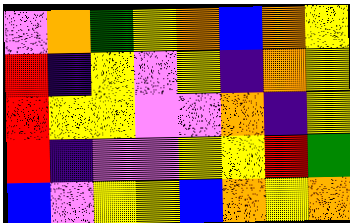[["violet", "orange", "green", "yellow", "orange", "blue", "orange", "yellow"], ["red", "indigo", "yellow", "violet", "yellow", "indigo", "orange", "yellow"], ["red", "yellow", "yellow", "violet", "violet", "orange", "indigo", "yellow"], ["red", "indigo", "violet", "violet", "yellow", "yellow", "red", "green"], ["blue", "violet", "yellow", "yellow", "blue", "orange", "yellow", "orange"]]